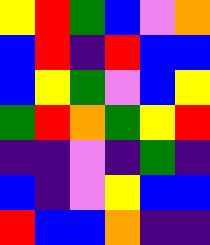[["yellow", "red", "green", "blue", "violet", "orange"], ["blue", "red", "indigo", "red", "blue", "blue"], ["blue", "yellow", "green", "violet", "blue", "yellow"], ["green", "red", "orange", "green", "yellow", "red"], ["indigo", "indigo", "violet", "indigo", "green", "indigo"], ["blue", "indigo", "violet", "yellow", "blue", "blue"], ["red", "blue", "blue", "orange", "indigo", "indigo"]]